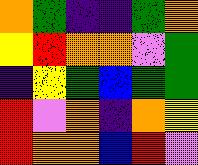[["orange", "green", "indigo", "indigo", "green", "orange"], ["yellow", "red", "orange", "orange", "violet", "green"], ["indigo", "yellow", "green", "blue", "green", "green"], ["red", "violet", "orange", "indigo", "orange", "yellow"], ["red", "orange", "orange", "blue", "red", "violet"]]